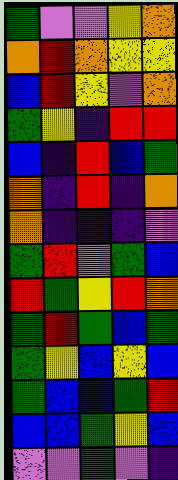[["green", "violet", "violet", "yellow", "orange"], ["orange", "red", "orange", "yellow", "yellow"], ["blue", "red", "yellow", "violet", "orange"], ["green", "yellow", "indigo", "red", "red"], ["blue", "indigo", "red", "blue", "green"], ["orange", "indigo", "red", "indigo", "orange"], ["orange", "indigo", "indigo", "indigo", "violet"], ["green", "red", "violet", "green", "blue"], ["red", "green", "yellow", "red", "orange"], ["green", "red", "green", "blue", "green"], ["green", "yellow", "blue", "yellow", "blue"], ["green", "blue", "blue", "green", "red"], ["blue", "blue", "green", "yellow", "blue"], ["violet", "violet", "green", "violet", "indigo"]]